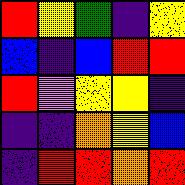[["red", "yellow", "green", "indigo", "yellow"], ["blue", "indigo", "blue", "red", "red"], ["red", "violet", "yellow", "yellow", "indigo"], ["indigo", "indigo", "orange", "yellow", "blue"], ["indigo", "red", "red", "orange", "red"]]